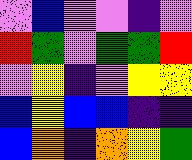[["violet", "blue", "violet", "violet", "indigo", "violet"], ["red", "green", "violet", "green", "green", "red"], ["violet", "yellow", "indigo", "violet", "yellow", "yellow"], ["blue", "yellow", "blue", "blue", "indigo", "indigo"], ["blue", "orange", "indigo", "orange", "yellow", "green"]]